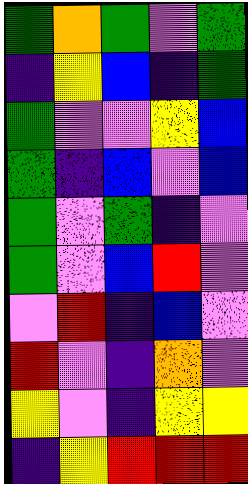[["green", "orange", "green", "violet", "green"], ["indigo", "yellow", "blue", "indigo", "green"], ["green", "violet", "violet", "yellow", "blue"], ["green", "indigo", "blue", "violet", "blue"], ["green", "violet", "green", "indigo", "violet"], ["green", "violet", "blue", "red", "violet"], ["violet", "red", "indigo", "blue", "violet"], ["red", "violet", "indigo", "orange", "violet"], ["yellow", "violet", "indigo", "yellow", "yellow"], ["indigo", "yellow", "red", "red", "red"]]